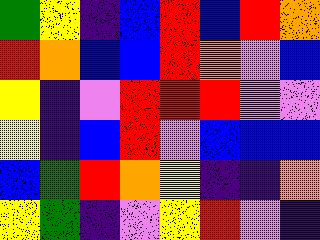[["green", "yellow", "indigo", "blue", "red", "blue", "red", "orange"], ["red", "orange", "blue", "blue", "red", "orange", "violet", "blue"], ["yellow", "indigo", "violet", "red", "red", "red", "violet", "violet"], ["yellow", "indigo", "blue", "red", "violet", "blue", "blue", "blue"], ["blue", "green", "red", "orange", "yellow", "indigo", "indigo", "orange"], ["yellow", "green", "indigo", "violet", "yellow", "red", "violet", "indigo"]]